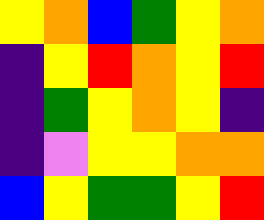[["yellow", "orange", "blue", "green", "yellow", "orange"], ["indigo", "yellow", "red", "orange", "yellow", "red"], ["indigo", "green", "yellow", "orange", "yellow", "indigo"], ["indigo", "violet", "yellow", "yellow", "orange", "orange"], ["blue", "yellow", "green", "green", "yellow", "red"]]